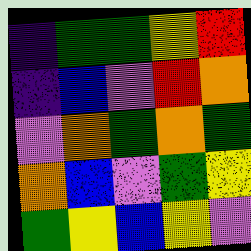[["indigo", "green", "green", "yellow", "red"], ["indigo", "blue", "violet", "red", "orange"], ["violet", "orange", "green", "orange", "green"], ["orange", "blue", "violet", "green", "yellow"], ["green", "yellow", "blue", "yellow", "violet"]]